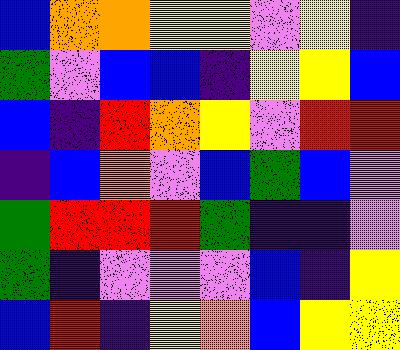[["blue", "orange", "orange", "yellow", "yellow", "violet", "yellow", "indigo"], ["green", "violet", "blue", "blue", "indigo", "yellow", "yellow", "blue"], ["blue", "indigo", "red", "orange", "yellow", "violet", "red", "red"], ["indigo", "blue", "orange", "violet", "blue", "green", "blue", "violet"], ["green", "red", "red", "red", "green", "indigo", "indigo", "violet"], ["green", "indigo", "violet", "violet", "violet", "blue", "indigo", "yellow"], ["blue", "red", "indigo", "yellow", "orange", "blue", "yellow", "yellow"]]